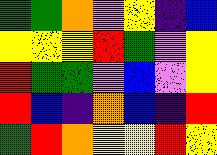[["green", "green", "orange", "violet", "yellow", "indigo", "blue"], ["yellow", "yellow", "yellow", "red", "green", "violet", "yellow"], ["red", "green", "green", "violet", "blue", "violet", "yellow"], ["red", "blue", "indigo", "orange", "blue", "indigo", "red"], ["green", "red", "orange", "yellow", "yellow", "red", "yellow"]]